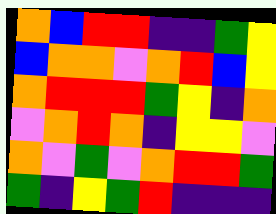[["orange", "blue", "red", "red", "indigo", "indigo", "green", "yellow"], ["blue", "orange", "orange", "violet", "orange", "red", "blue", "yellow"], ["orange", "red", "red", "red", "green", "yellow", "indigo", "orange"], ["violet", "orange", "red", "orange", "indigo", "yellow", "yellow", "violet"], ["orange", "violet", "green", "violet", "orange", "red", "red", "green"], ["green", "indigo", "yellow", "green", "red", "indigo", "indigo", "indigo"]]